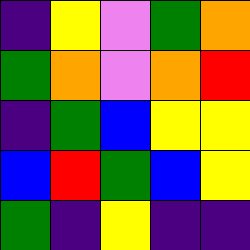[["indigo", "yellow", "violet", "green", "orange"], ["green", "orange", "violet", "orange", "red"], ["indigo", "green", "blue", "yellow", "yellow"], ["blue", "red", "green", "blue", "yellow"], ["green", "indigo", "yellow", "indigo", "indigo"]]